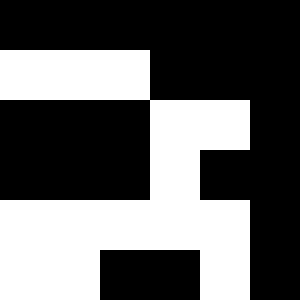[["black", "black", "black", "black", "black", "black"], ["white", "white", "white", "black", "black", "black"], ["black", "black", "black", "white", "white", "black"], ["black", "black", "black", "white", "black", "black"], ["white", "white", "white", "white", "white", "black"], ["white", "white", "black", "black", "white", "black"]]